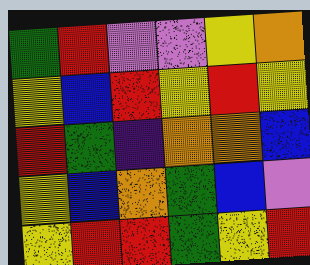[["green", "red", "violet", "violet", "yellow", "orange"], ["yellow", "blue", "red", "yellow", "red", "yellow"], ["red", "green", "indigo", "orange", "orange", "blue"], ["yellow", "blue", "orange", "green", "blue", "violet"], ["yellow", "red", "red", "green", "yellow", "red"]]